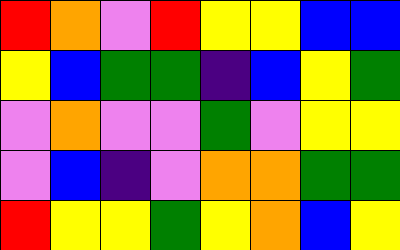[["red", "orange", "violet", "red", "yellow", "yellow", "blue", "blue"], ["yellow", "blue", "green", "green", "indigo", "blue", "yellow", "green"], ["violet", "orange", "violet", "violet", "green", "violet", "yellow", "yellow"], ["violet", "blue", "indigo", "violet", "orange", "orange", "green", "green"], ["red", "yellow", "yellow", "green", "yellow", "orange", "blue", "yellow"]]